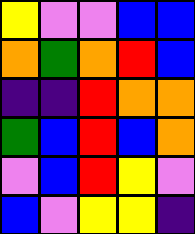[["yellow", "violet", "violet", "blue", "blue"], ["orange", "green", "orange", "red", "blue"], ["indigo", "indigo", "red", "orange", "orange"], ["green", "blue", "red", "blue", "orange"], ["violet", "blue", "red", "yellow", "violet"], ["blue", "violet", "yellow", "yellow", "indigo"]]